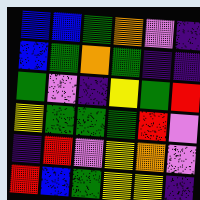[["blue", "blue", "green", "orange", "violet", "indigo"], ["blue", "green", "orange", "green", "indigo", "indigo"], ["green", "violet", "indigo", "yellow", "green", "red"], ["yellow", "green", "green", "green", "red", "violet"], ["indigo", "red", "violet", "yellow", "orange", "violet"], ["red", "blue", "green", "yellow", "yellow", "indigo"]]